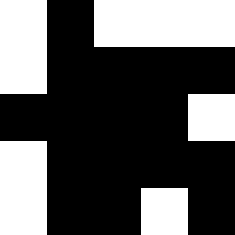[["white", "black", "white", "white", "white"], ["white", "black", "black", "black", "black"], ["black", "black", "black", "black", "white"], ["white", "black", "black", "black", "black"], ["white", "black", "black", "white", "black"]]